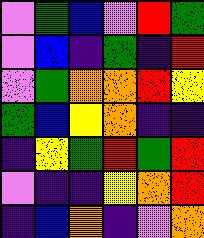[["violet", "green", "blue", "violet", "red", "green"], ["violet", "blue", "indigo", "green", "indigo", "red"], ["violet", "green", "orange", "orange", "red", "yellow"], ["green", "blue", "yellow", "orange", "indigo", "indigo"], ["indigo", "yellow", "green", "red", "green", "red"], ["violet", "indigo", "indigo", "yellow", "orange", "red"], ["indigo", "blue", "orange", "indigo", "violet", "orange"]]